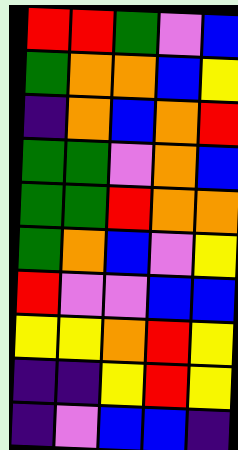[["red", "red", "green", "violet", "blue"], ["green", "orange", "orange", "blue", "yellow"], ["indigo", "orange", "blue", "orange", "red"], ["green", "green", "violet", "orange", "blue"], ["green", "green", "red", "orange", "orange"], ["green", "orange", "blue", "violet", "yellow"], ["red", "violet", "violet", "blue", "blue"], ["yellow", "yellow", "orange", "red", "yellow"], ["indigo", "indigo", "yellow", "red", "yellow"], ["indigo", "violet", "blue", "blue", "indigo"]]